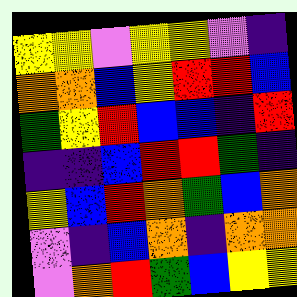[["yellow", "yellow", "violet", "yellow", "yellow", "violet", "indigo"], ["orange", "orange", "blue", "yellow", "red", "red", "blue"], ["green", "yellow", "red", "blue", "blue", "indigo", "red"], ["indigo", "indigo", "blue", "red", "red", "green", "indigo"], ["yellow", "blue", "red", "orange", "green", "blue", "orange"], ["violet", "indigo", "blue", "orange", "indigo", "orange", "orange"], ["violet", "orange", "red", "green", "blue", "yellow", "yellow"]]